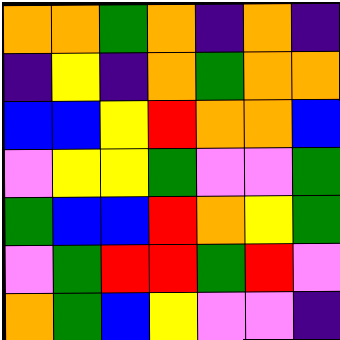[["orange", "orange", "green", "orange", "indigo", "orange", "indigo"], ["indigo", "yellow", "indigo", "orange", "green", "orange", "orange"], ["blue", "blue", "yellow", "red", "orange", "orange", "blue"], ["violet", "yellow", "yellow", "green", "violet", "violet", "green"], ["green", "blue", "blue", "red", "orange", "yellow", "green"], ["violet", "green", "red", "red", "green", "red", "violet"], ["orange", "green", "blue", "yellow", "violet", "violet", "indigo"]]